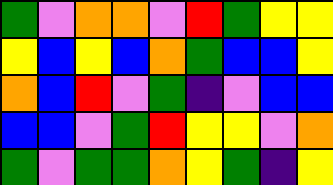[["green", "violet", "orange", "orange", "violet", "red", "green", "yellow", "yellow"], ["yellow", "blue", "yellow", "blue", "orange", "green", "blue", "blue", "yellow"], ["orange", "blue", "red", "violet", "green", "indigo", "violet", "blue", "blue"], ["blue", "blue", "violet", "green", "red", "yellow", "yellow", "violet", "orange"], ["green", "violet", "green", "green", "orange", "yellow", "green", "indigo", "yellow"]]